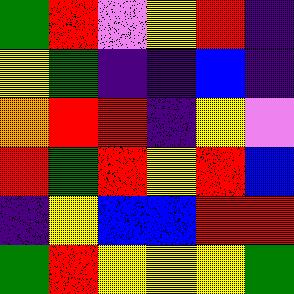[["green", "red", "violet", "yellow", "red", "indigo"], ["yellow", "green", "indigo", "indigo", "blue", "indigo"], ["orange", "red", "red", "indigo", "yellow", "violet"], ["red", "green", "red", "yellow", "red", "blue"], ["indigo", "yellow", "blue", "blue", "red", "red"], ["green", "red", "yellow", "yellow", "yellow", "green"]]